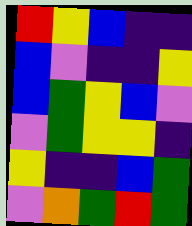[["red", "yellow", "blue", "indigo", "indigo"], ["blue", "violet", "indigo", "indigo", "yellow"], ["blue", "green", "yellow", "blue", "violet"], ["violet", "green", "yellow", "yellow", "indigo"], ["yellow", "indigo", "indigo", "blue", "green"], ["violet", "orange", "green", "red", "green"]]